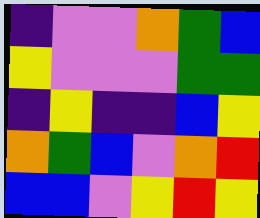[["indigo", "violet", "violet", "orange", "green", "blue"], ["yellow", "violet", "violet", "violet", "green", "green"], ["indigo", "yellow", "indigo", "indigo", "blue", "yellow"], ["orange", "green", "blue", "violet", "orange", "red"], ["blue", "blue", "violet", "yellow", "red", "yellow"]]